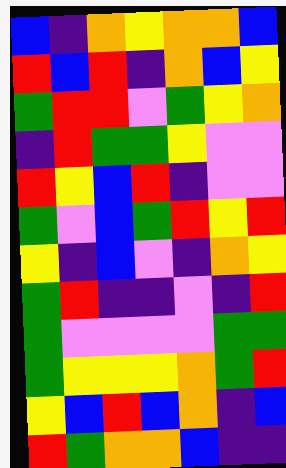[["blue", "indigo", "orange", "yellow", "orange", "orange", "blue"], ["red", "blue", "red", "indigo", "orange", "blue", "yellow"], ["green", "red", "red", "violet", "green", "yellow", "orange"], ["indigo", "red", "green", "green", "yellow", "violet", "violet"], ["red", "yellow", "blue", "red", "indigo", "violet", "violet"], ["green", "violet", "blue", "green", "red", "yellow", "red"], ["yellow", "indigo", "blue", "violet", "indigo", "orange", "yellow"], ["green", "red", "indigo", "indigo", "violet", "indigo", "red"], ["green", "violet", "violet", "violet", "violet", "green", "green"], ["green", "yellow", "yellow", "yellow", "orange", "green", "red"], ["yellow", "blue", "red", "blue", "orange", "indigo", "blue"], ["red", "green", "orange", "orange", "blue", "indigo", "indigo"]]